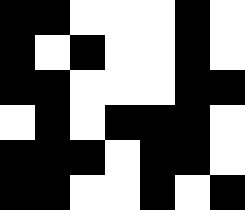[["black", "black", "white", "white", "white", "black", "white"], ["black", "white", "black", "white", "white", "black", "white"], ["black", "black", "white", "white", "white", "black", "black"], ["white", "black", "white", "black", "black", "black", "white"], ["black", "black", "black", "white", "black", "black", "white"], ["black", "black", "white", "white", "black", "white", "black"]]